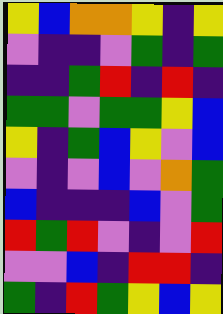[["yellow", "blue", "orange", "orange", "yellow", "indigo", "yellow"], ["violet", "indigo", "indigo", "violet", "green", "indigo", "green"], ["indigo", "indigo", "green", "red", "indigo", "red", "indigo"], ["green", "green", "violet", "green", "green", "yellow", "blue"], ["yellow", "indigo", "green", "blue", "yellow", "violet", "blue"], ["violet", "indigo", "violet", "blue", "violet", "orange", "green"], ["blue", "indigo", "indigo", "indigo", "blue", "violet", "green"], ["red", "green", "red", "violet", "indigo", "violet", "red"], ["violet", "violet", "blue", "indigo", "red", "red", "indigo"], ["green", "indigo", "red", "green", "yellow", "blue", "yellow"]]